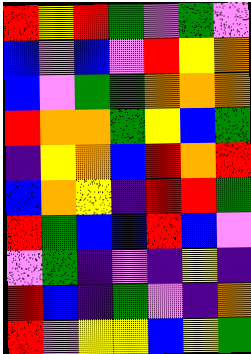[["red", "yellow", "red", "green", "violet", "green", "violet"], ["blue", "violet", "blue", "violet", "red", "yellow", "orange"], ["blue", "violet", "green", "green", "orange", "orange", "orange"], ["red", "orange", "orange", "green", "yellow", "blue", "green"], ["indigo", "yellow", "orange", "blue", "red", "orange", "red"], ["blue", "orange", "yellow", "indigo", "red", "red", "green"], ["red", "green", "blue", "blue", "red", "blue", "violet"], ["violet", "green", "indigo", "violet", "indigo", "yellow", "indigo"], ["red", "blue", "indigo", "green", "violet", "indigo", "orange"], ["red", "violet", "yellow", "yellow", "blue", "yellow", "green"]]